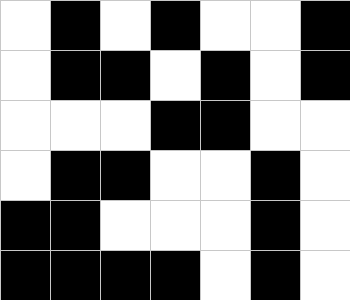[["white", "black", "white", "black", "white", "white", "black"], ["white", "black", "black", "white", "black", "white", "black"], ["white", "white", "white", "black", "black", "white", "white"], ["white", "black", "black", "white", "white", "black", "white"], ["black", "black", "white", "white", "white", "black", "white"], ["black", "black", "black", "black", "white", "black", "white"]]